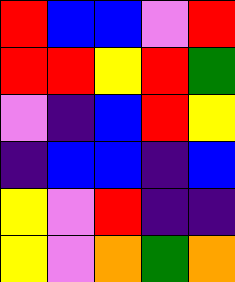[["red", "blue", "blue", "violet", "red"], ["red", "red", "yellow", "red", "green"], ["violet", "indigo", "blue", "red", "yellow"], ["indigo", "blue", "blue", "indigo", "blue"], ["yellow", "violet", "red", "indigo", "indigo"], ["yellow", "violet", "orange", "green", "orange"]]